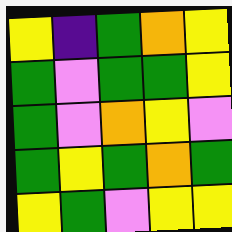[["yellow", "indigo", "green", "orange", "yellow"], ["green", "violet", "green", "green", "yellow"], ["green", "violet", "orange", "yellow", "violet"], ["green", "yellow", "green", "orange", "green"], ["yellow", "green", "violet", "yellow", "yellow"]]